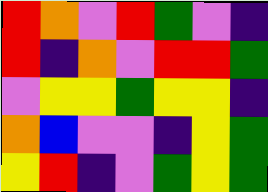[["red", "orange", "violet", "red", "green", "violet", "indigo"], ["red", "indigo", "orange", "violet", "red", "red", "green"], ["violet", "yellow", "yellow", "green", "yellow", "yellow", "indigo"], ["orange", "blue", "violet", "violet", "indigo", "yellow", "green"], ["yellow", "red", "indigo", "violet", "green", "yellow", "green"]]